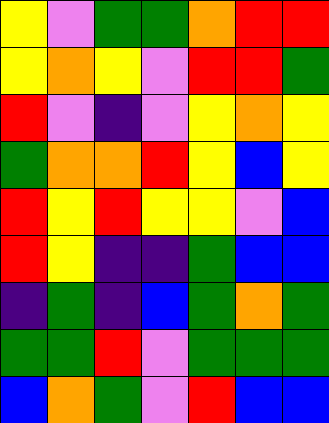[["yellow", "violet", "green", "green", "orange", "red", "red"], ["yellow", "orange", "yellow", "violet", "red", "red", "green"], ["red", "violet", "indigo", "violet", "yellow", "orange", "yellow"], ["green", "orange", "orange", "red", "yellow", "blue", "yellow"], ["red", "yellow", "red", "yellow", "yellow", "violet", "blue"], ["red", "yellow", "indigo", "indigo", "green", "blue", "blue"], ["indigo", "green", "indigo", "blue", "green", "orange", "green"], ["green", "green", "red", "violet", "green", "green", "green"], ["blue", "orange", "green", "violet", "red", "blue", "blue"]]